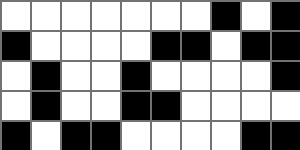[["white", "white", "white", "white", "white", "white", "white", "black", "white", "black"], ["black", "white", "white", "white", "white", "black", "black", "white", "black", "black"], ["white", "black", "white", "white", "black", "white", "white", "white", "white", "black"], ["white", "black", "white", "white", "black", "black", "white", "white", "white", "white"], ["black", "white", "black", "black", "white", "white", "white", "white", "black", "black"]]